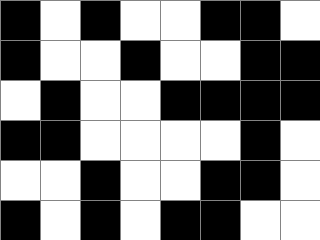[["black", "white", "black", "white", "white", "black", "black", "white"], ["black", "white", "white", "black", "white", "white", "black", "black"], ["white", "black", "white", "white", "black", "black", "black", "black"], ["black", "black", "white", "white", "white", "white", "black", "white"], ["white", "white", "black", "white", "white", "black", "black", "white"], ["black", "white", "black", "white", "black", "black", "white", "white"]]